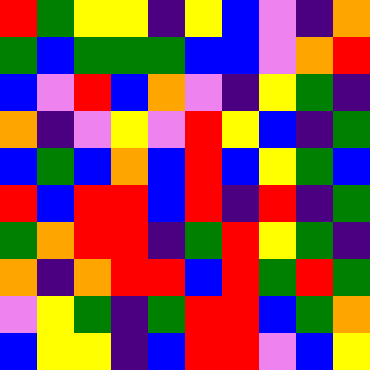[["red", "green", "yellow", "yellow", "indigo", "yellow", "blue", "violet", "indigo", "orange"], ["green", "blue", "green", "green", "green", "blue", "blue", "violet", "orange", "red"], ["blue", "violet", "red", "blue", "orange", "violet", "indigo", "yellow", "green", "indigo"], ["orange", "indigo", "violet", "yellow", "violet", "red", "yellow", "blue", "indigo", "green"], ["blue", "green", "blue", "orange", "blue", "red", "blue", "yellow", "green", "blue"], ["red", "blue", "red", "red", "blue", "red", "indigo", "red", "indigo", "green"], ["green", "orange", "red", "red", "indigo", "green", "red", "yellow", "green", "indigo"], ["orange", "indigo", "orange", "red", "red", "blue", "red", "green", "red", "green"], ["violet", "yellow", "green", "indigo", "green", "red", "red", "blue", "green", "orange"], ["blue", "yellow", "yellow", "indigo", "blue", "red", "red", "violet", "blue", "yellow"]]